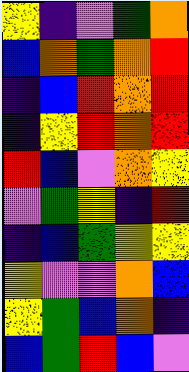[["yellow", "indigo", "violet", "green", "orange"], ["blue", "orange", "green", "orange", "red"], ["indigo", "blue", "red", "orange", "red"], ["indigo", "yellow", "red", "orange", "red"], ["red", "blue", "violet", "orange", "yellow"], ["violet", "green", "yellow", "indigo", "red"], ["indigo", "blue", "green", "yellow", "yellow"], ["yellow", "violet", "violet", "orange", "blue"], ["yellow", "green", "blue", "orange", "indigo"], ["blue", "green", "red", "blue", "violet"]]